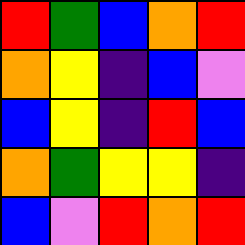[["red", "green", "blue", "orange", "red"], ["orange", "yellow", "indigo", "blue", "violet"], ["blue", "yellow", "indigo", "red", "blue"], ["orange", "green", "yellow", "yellow", "indigo"], ["blue", "violet", "red", "orange", "red"]]